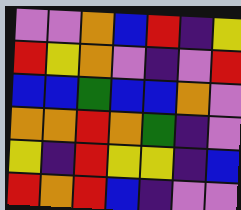[["violet", "violet", "orange", "blue", "red", "indigo", "yellow"], ["red", "yellow", "orange", "violet", "indigo", "violet", "red"], ["blue", "blue", "green", "blue", "blue", "orange", "violet"], ["orange", "orange", "red", "orange", "green", "indigo", "violet"], ["yellow", "indigo", "red", "yellow", "yellow", "indigo", "blue"], ["red", "orange", "red", "blue", "indigo", "violet", "violet"]]